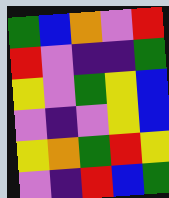[["green", "blue", "orange", "violet", "red"], ["red", "violet", "indigo", "indigo", "green"], ["yellow", "violet", "green", "yellow", "blue"], ["violet", "indigo", "violet", "yellow", "blue"], ["yellow", "orange", "green", "red", "yellow"], ["violet", "indigo", "red", "blue", "green"]]